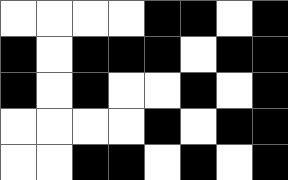[["white", "white", "white", "white", "black", "black", "white", "black"], ["black", "white", "black", "black", "black", "white", "black", "black"], ["black", "white", "black", "white", "white", "black", "white", "black"], ["white", "white", "white", "white", "black", "white", "black", "black"], ["white", "white", "black", "black", "white", "black", "white", "black"]]